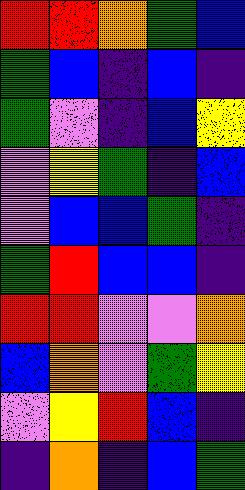[["red", "red", "orange", "green", "blue"], ["green", "blue", "indigo", "blue", "indigo"], ["green", "violet", "indigo", "blue", "yellow"], ["violet", "yellow", "green", "indigo", "blue"], ["violet", "blue", "blue", "green", "indigo"], ["green", "red", "blue", "blue", "indigo"], ["red", "red", "violet", "violet", "orange"], ["blue", "orange", "violet", "green", "yellow"], ["violet", "yellow", "red", "blue", "indigo"], ["indigo", "orange", "indigo", "blue", "green"]]